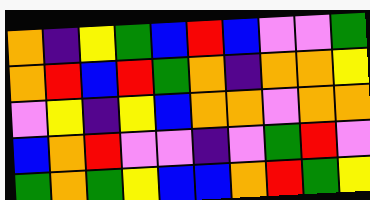[["orange", "indigo", "yellow", "green", "blue", "red", "blue", "violet", "violet", "green"], ["orange", "red", "blue", "red", "green", "orange", "indigo", "orange", "orange", "yellow"], ["violet", "yellow", "indigo", "yellow", "blue", "orange", "orange", "violet", "orange", "orange"], ["blue", "orange", "red", "violet", "violet", "indigo", "violet", "green", "red", "violet"], ["green", "orange", "green", "yellow", "blue", "blue", "orange", "red", "green", "yellow"]]